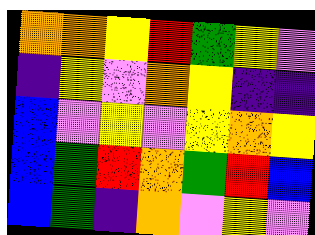[["orange", "orange", "yellow", "red", "green", "yellow", "violet"], ["indigo", "yellow", "violet", "orange", "yellow", "indigo", "indigo"], ["blue", "violet", "yellow", "violet", "yellow", "orange", "yellow"], ["blue", "green", "red", "orange", "green", "red", "blue"], ["blue", "green", "indigo", "orange", "violet", "yellow", "violet"]]